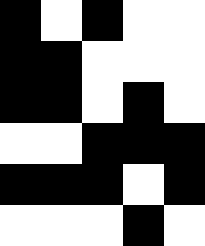[["black", "white", "black", "white", "white"], ["black", "black", "white", "white", "white"], ["black", "black", "white", "black", "white"], ["white", "white", "black", "black", "black"], ["black", "black", "black", "white", "black"], ["white", "white", "white", "black", "white"]]